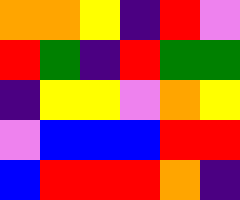[["orange", "orange", "yellow", "indigo", "red", "violet"], ["red", "green", "indigo", "red", "green", "green"], ["indigo", "yellow", "yellow", "violet", "orange", "yellow"], ["violet", "blue", "blue", "blue", "red", "red"], ["blue", "red", "red", "red", "orange", "indigo"]]